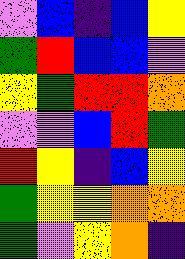[["violet", "blue", "indigo", "blue", "yellow"], ["green", "red", "blue", "blue", "violet"], ["yellow", "green", "red", "red", "orange"], ["violet", "violet", "blue", "red", "green"], ["red", "yellow", "indigo", "blue", "yellow"], ["green", "yellow", "yellow", "orange", "orange"], ["green", "violet", "yellow", "orange", "indigo"]]